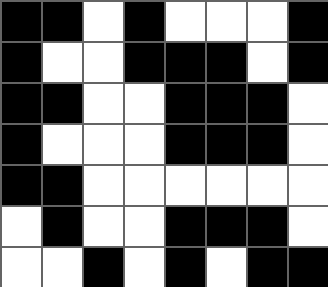[["black", "black", "white", "black", "white", "white", "white", "black"], ["black", "white", "white", "black", "black", "black", "white", "black"], ["black", "black", "white", "white", "black", "black", "black", "white"], ["black", "white", "white", "white", "black", "black", "black", "white"], ["black", "black", "white", "white", "white", "white", "white", "white"], ["white", "black", "white", "white", "black", "black", "black", "white"], ["white", "white", "black", "white", "black", "white", "black", "black"]]